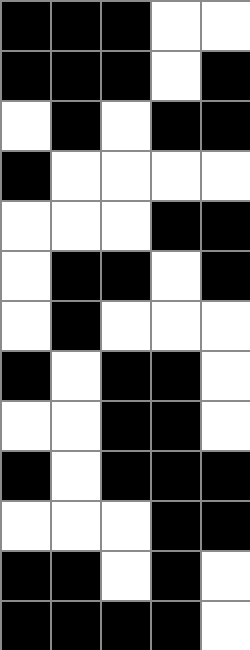[["black", "black", "black", "white", "white"], ["black", "black", "black", "white", "black"], ["white", "black", "white", "black", "black"], ["black", "white", "white", "white", "white"], ["white", "white", "white", "black", "black"], ["white", "black", "black", "white", "black"], ["white", "black", "white", "white", "white"], ["black", "white", "black", "black", "white"], ["white", "white", "black", "black", "white"], ["black", "white", "black", "black", "black"], ["white", "white", "white", "black", "black"], ["black", "black", "white", "black", "white"], ["black", "black", "black", "black", "white"]]